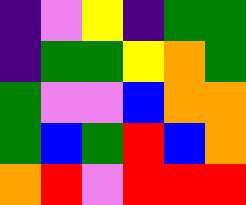[["indigo", "violet", "yellow", "indigo", "green", "green"], ["indigo", "green", "green", "yellow", "orange", "green"], ["green", "violet", "violet", "blue", "orange", "orange"], ["green", "blue", "green", "red", "blue", "orange"], ["orange", "red", "violet", "red", "red", "red"]]